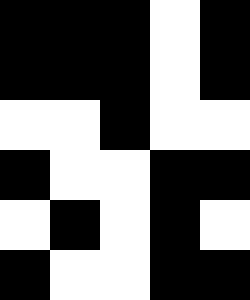[["black", "black", "black", "white", "black"], ["black", "black", "black", "white", "black"], ["white", "white", "black", "white", "white"], ["black", "white", "white", "black", "black"], ["white", "black", "white", "black", "white"], ["black", "white", "white", "black", "black"]]